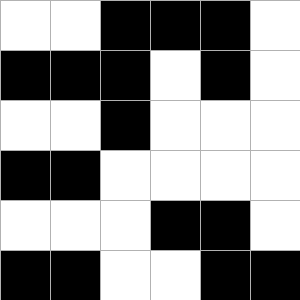[["white", "white", "black", "black", "black", "white"], ["black", "black", "black", "white", "black", "white"], ["white", "white", "black", "white", "white", "white"], ["black", "black", "white", "white", "white", "white"], ["white", "white", "white", "black", "black", "white"], ["black", "black", "white", "white", "black", "black"]]